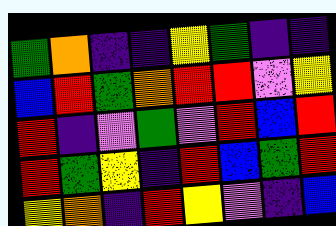[["green", "orange", "indigo", "indigo", "yellow", "green", "indigo", "indigo"], ["blue", "red", "green", "orange", "red", "red", "violet", "yellow"], ["red", "indigo", "violet", "green", "violet", "red", "blue", "red"], ["red", "green", "yellow", "indigo", "red", "blue", "green", "red"], ["yellow", "orange", "indigo", "red", "yellow", "violet", "indigo", "blue"]]